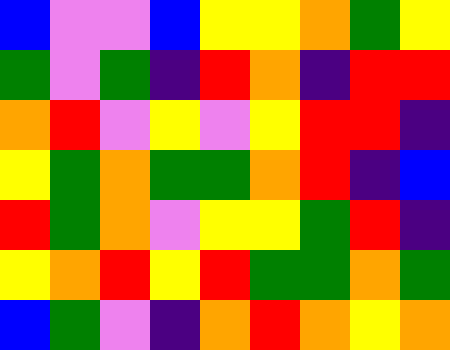[["blue", "violet", "violet", "blue", "yellow", "yellow", "orange", "green", "yellow"], ["green", "violet", "green", "indigo", "red", "orange", "indigo", "red", "red"], ["orange", "red", "violet", "yellow", "violet", "yellow", "red", "red", "indigo"], ["yellow", "green", "orange", "green", "green", "orange", "red", "indigo", "blue"], ["red", "green", "orange", "violet", "yellow", "yellow", "green", "red", "indigo"], ["yellow", "orange", "red", "yellow", "red", "green", "green", "orange", "green"], ["blue", "green", "violet", "indigo", "orange", "red", "orange", "yellow", "orange"]]